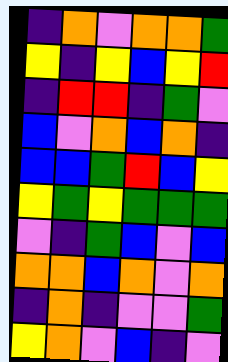[["indigo", "orange", "violet", "orange", "orange", "green"], ["yellow", "indigo", "yellow", "blue", "yellow", "red"], ["indigo", "red", "red", "indigo", "green", "violet"], ["blue", "violet", "orange", "blue", "orange", "indigo"], ["blue", "blue", "green", "red", "blue", "yellow"], ["yellow", "green", "yellow", "green", "green", "green"], ["violet", "indigo", "green", "blue", "violet", "blue"], ["orange", "orange", "blue", "orange", "violet", "orange"], ["indigo", "orange", "indigo", "violet", "violet", "green"], ["yellow", "orange", "violet", "blue", "indigo", "violet"]]